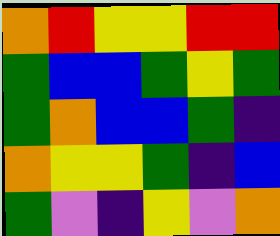[["orange", "red", "yellow", "yellow", "red", "red"], ["green", "blue", "blue", "green", "yellow", "green"], ["green", "orange", "blue", "blue", "green", "indigo"], ["orange", "yellow", "yellow", "green", "indigo", "blue"], ["green", "violet", "indigo", "yellow", "violet", "orange"]]